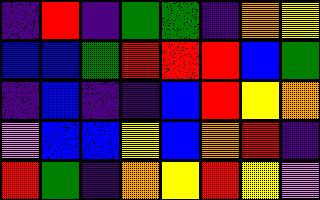[["indigo", "red", "indigo", "green", "green", "indigo", "orange", "yellow"], ["blue", "blue", "green", "red", "red", "red", "blue", "green"], ["indigo", "blue", "indigo", "indigo", "blue", "red", "yellow", "orange"], ["violet", "blue", "blue", "yellow", "blue", "orange", "red", "indigo"], ["red", "green", "indigo", "orange", "yellow", "red", "yellow", "violet"]]